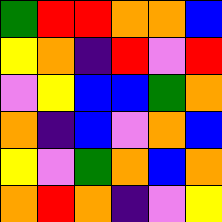[["green", "red", "red", "orange", "orange", "blue"], ["yellow", "orange", "indigo", "red", "violet", "red"], ["violet", "yellow", "blue", "blue", "green", "orange"], ["orange", "indigo", "blue", "violet", "orange", "blue"], ["yellow", "violet", "green", "orange", "blue", "orange"], ["orange", "red", "orange", "indigo", "violet", "yellow"]]